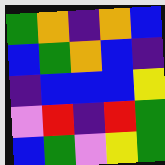[["green", "orange", "indigo", "orange", "blue"], ["blue", "green", "orange", "blue", "indigo"], ["indigo", "blue", "blue", "blue", "yellow"], ["violet", "red", "indigo", "red", "green"], ["blue", "green", "violet", "yellow", "green"]]